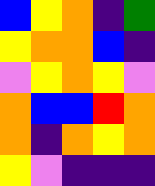[["blue", "yellow", "orange", "indigo", "green"], ["yellow", "orange", "orange", "blue", "indigo"], ["violet", "yellow", "orange", "yellow", "violet"], ["orange", "blue", "blue", "red", "orange"], ["orange", "indigo", "orange", "yellow", "orange"], ["yellow", "violet", "indigo", "indigo", "indigo"]]